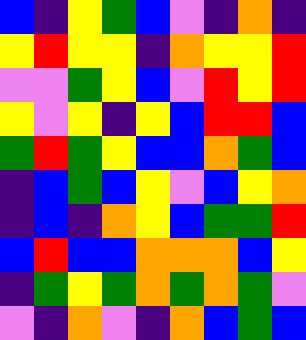[["blue", "indigo", "yellow", "green", "blue", "violet", "indigo", "orange", "indigo"], ["yellow", "red", "yellow", "yellow", "indigo", "orange", "yellow", "yellow", "red"], ["violet", "violet", "green", "yellow", "blue", "violet", "red", "yellow", "red"], ["yellow", "violet", "yellow", "indigo", "yellow", "blue", "red", "red", "blue"], ["green", "red", "green", "yellow", "blue", "blue", "orange", "green", "blue"], ["indigo", "blue", "green", "blue", "yellow", "violet", "blue", "yellow", "orange"], ["indigo", "blue", "indigo", "orange", "yellow", "blue", "green", "green", "red"], ["blue", "red", "blue", "blue", "orange", "orange", "orange", "blue", "yellow"], ["indigo", "green", "yellow", "green", "orange", "green", "orange", "green", "violet"], ["violet", "indigo", "orange", "violet", "indigo", "orange", "blue", "green", "blue"]]